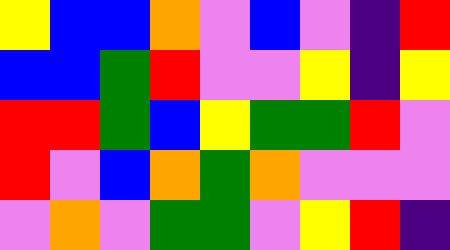[["yellow", "blue", "blue", "orange", "violet", "blue", "violet", "indigo", "red"], ["blue", "blue", "green", "red", "violet", "violet", "yellow", "indigo", "yellow"], ["red", "red", "green", "blue", "yellow", "green", "green", "red", "violet"], ["red", "violet", "blue", "orange", "green", "orange", "violet", "violet", "violet"], ["violet", "orange", "violet", "green", "green", "violet", "yellow", "red", "indigo"]]